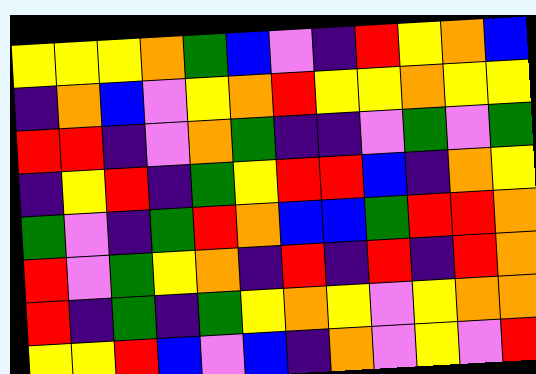[["yellow", "yellow", "yellow", "orange", "green", "blue", "violet", "indigo", "red", "yellow", "orange", "blue"], ["indigo", "orange", "blue", "violet", "yellow", "orange", "red", "yellow", "yellow", "orange", "yellow", "yellow"], ["red", "red", "indigo", "violet", "orange", "green", "indigo", "indigo", "violet", "green", "violet", "green"], ["indigo", "yellow", "red", "indigo", "green", "yellow", "red", "red", "blue", "indigo", "orange", "yellow"], ["green", "violet", "indigo", "green", "red", "orange", "blue", "blue", "green", "red", "red", "orange"], ["red", "violet", "green", "yellow", "orange", "indigo", "red", "indigo", "red", "indigo", "red", "orange"], ["red", "indigo", "green", "indigo", "green", "yellow", "orange", "yellow", "violet", "yellow", "orange", "orange"], ["yellow", "yellow", "red", "blue", "violet", "blue", "indigo", "orange", "violet", "yellow", "violet", "red"]]